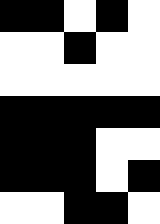[["black", "black", "white", "black", "white"], ["white", "white", "black", "white", "white"], ["white", "white", "white", "white", "white"], ["black", "black", "black", "black", "black"], ["black", "black", "black", "white", "white"], ["black", "black", "black", "white", "black"], ["white", "white", "black", "black", "white"]]